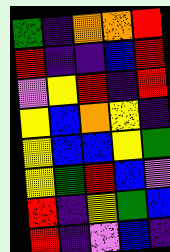[["green", "indigo", "orange", "orange", "red"], ["red", "indigo", "indigo", "blue", "red"], ["violet", "yellow", "red", "indigo", "red"], ["yellow", "blue", "orange", "yellow", "indigo"], ["yellow", "blue", "blue", "yellow", "green"], ["yellow", "green", "red", "blue", "violet"], ["red", "indigo", "yellow", "green", "blue"], ["red", "indigo", "violet", "blue", "indigo"]]